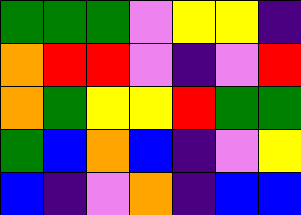[["green", "green", "green", "violet", "yellow", "yellow", "indigo"], ["orange", "red", "red", "violet", "indigo", "violet", "red"], ["orange", "green", "yellow", "yellow", "red", "green", "green"], ["green", "blue", "orange", "blue", "indigo", "violet", "yellow"], ["blue", "indigo", "violet", "orange", "indigo", "blue", "blue"]]